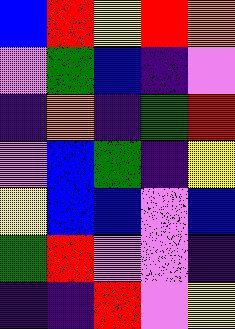[["blue", "red", "yellow", "red", "orange"], ["violet", "green", "blue", "indigo", "violet"], ["indigo", "orange", "indigo", "green", "red"], ["violet", "blue", "green", "indigo", "yellow"], ["yellow", "blue", "blue", "violet", "blue"], ["green", "red", "violet", "violet", "indigo"], ["indigo", "indigo", "red", "violet", "yellow"]]